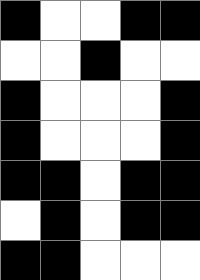[["black", "white", "white", "black", "black"], ["white", "white", "black", "white", "white"], ["black", "white", "white", "white", "black"], ["black", "white", "white", "white", "black"], ["black", "black", "white", "black", "black"], ["white", "black", "white", "black", "black"], ["black", "black", "white", "white", "white"]]